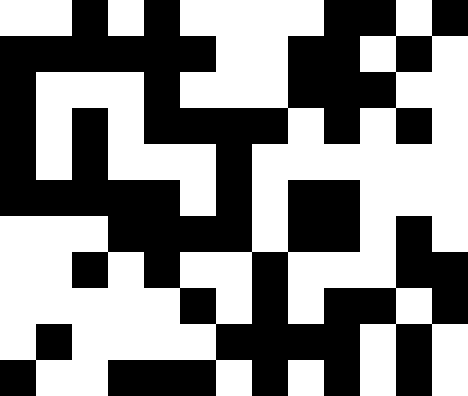[["white", "white", "black", "white", "black", "white", "white", "white", "white", "black", "black", "white", "black"], ["black", "black", "black", "black", "black", "black", "white", "white", "black", "black", "white", "black", "white"], ["black", "white", "white", "white", "black", "white", "white", "white", "black", "black", "black", "white", "white"], ["black", "white", "black", "white", "black", "black", "black", "black", "white", "black", "white", "black", "white"], ["black", "white", "black", "white", "white", "white", "black", "white", "white", "white", "white", "white", "white"], ["black", "black", "black", "black", "black", "white", "black", "white", "black", "black", "white", "white", "white"], ["white", "white", "white", "black", "black", "black", "black", "white", "black", "black", "white", "black", "white"], ["white", "white", "black", "white", "black", "white", "white", "black", "white", "white", "white", "black", "black"], ["white", "white", "white", "white", "white", "black", "white", "black", "white", "black", "black", "white", "black"], ["white", "black", "white", "white", "white", "white", "black", "black", "black", "black", "white", "black", "white"], ["black", "white", "white", "black", "black", "black", "white", "black", "white", "black", "white", "black", "white"]]